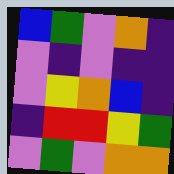[["blue", "green", "violet", "orange", "indigo"], ["violet", "indigo", "violet", "indigo", "indigo"], ["violet", "yellow", "orange", "blue", "indigo"], ["indigo", "red", "red", "yellow", "green"], ["violet", "green", "violet", "orange", "orange"]]